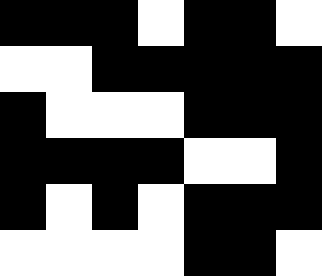[["black", "black", "black", "white", "black", "black", "white"], ["white", "white", "black", "black", "black", "black", "black"], ["black", "white", "white", "white", "black", "black", "black"], ["black", "black", "black", "black", "white", "white", "black"], ["black", "white", "black", "white", "black", "black", "black"], ["white", "white", "white", "white", "black", "black", "white"]]